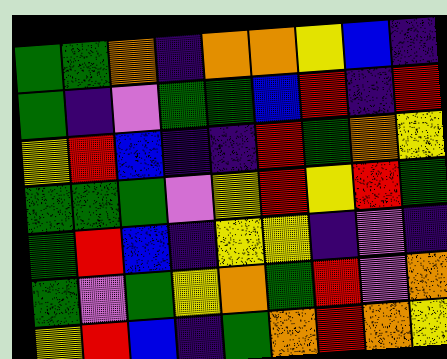[["green", "green", "orange", "indigo", "orange", "orange", "yellow", "blue", "indigo"], ["green", "indigo", "violet", "green", "green", "blue", "red", "indigo", "red"], ["yellow", "red", "blue", "indigo", "indigo", "red", "green", "orange", "yellow"], ["green", "green", "green", "violet", "yellow", "red", "yellow", "red", "green"], ["green", "red", "blue", "indigo", "yellow", "yellow", "indigo", "violet", "indigo"], ["green", "violet", "green", "yellow", "orange", "green", "red", "violet", "orange"], ["yellow", "red", "blue", "indigo", "green", "orange", "red", "orange", "yellow"]]